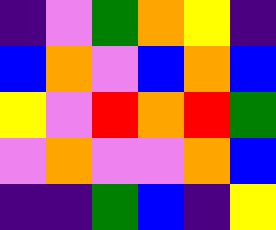[["indigo", "violet", "green", "orange", "yellow", "indigo"], ["blue", "orange", "violet", "blue", "orange", "blue"], ["yellow", "violet", "red", "orange", "red", "green"], ["violet", "orange", "violet", "violet", "orange", "blue"], ["indigo", "indigo", "green", "blue", "indigo", "yellow"]]